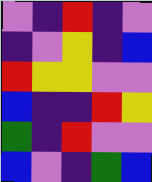[["violet", "indigo", "red", "indigo", "violet"], ["indigo", "violet", "yellow", "indigo", "blue"], ["red", "yellow", "yellow", "violet", "violet"], ["blue", "indigo", "indigo", "red", "yellow"], ["green", "indigo", "red", "violet", "violet"], ["blue", "violet", "indigo", "green", "blue"]]